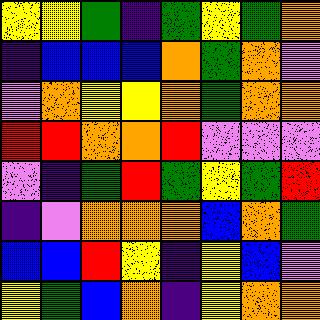[["yellow", "yellow", "green", "indigo", "green", "yellow", "green", "orange"], ["indigo", "blue", "blue", "blue", "orange", "green", "orange", "violet"], ["violet", "orange", "yellow", "yellow", "orange", "green", "orange", "orange"], ["red", "red", "orange", "orange", "red", "violet", "violet", "violet"], ["violet", "indigo", "green", "red", "green", "yellow", "green", "red"], ["indigo", "violet", "orange", "orange", "orange", "blue", "orange", "green"], ["blue", "blue", "red", "yellow", "indigo", "yellow", "blue", "violet"], ["yellow", "green", "blue", "orange", "indigo", "yellow", "orange", "orange"]]